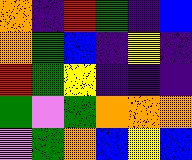[["orange", "indigo", "red", "green", "indigo", "blue"], ["orange", "green", "blue", "indigo", "yellow", "indigo"], ["red", "green", "yellow", "indigo", "indigo", "indigo"], ["green", "violet", "green", "orange", "orange", "orange"], ["violet", "green", "orange", "blue", "yellow", "blue"]]